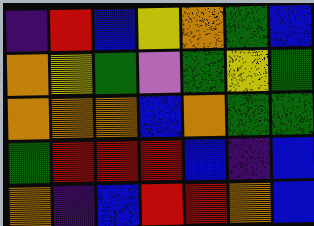[["indigo", "red", "blue", "yellow", "orange", "green", "blue"], ["orange", "yellow", "green", "violet", "green", "yellow", "green"], ["orange", "orange", "orange", "blue", "orange", "green", "green"], ["green", "red", "red", "red", "blue", "indigo", "blue"], ["orange", "indigo", "blue", "red", "red", "orange", "blue"]]